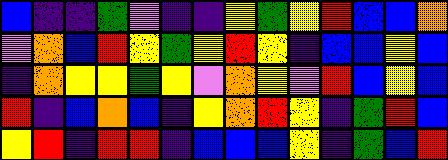[["blue", "indigo", "indigo", "green", "violet", "indigo", "indigo", "yellow", "green", "yellow", "red", "blue", "blue", "orange"], ["violet", "orange", "blue", "red", "yellow", "green", "yellow", "red", "yellow", "indigo", "blue", "blue", "yellow", "blue"], ["indigo", "orange", "yellow", "yellow", "green", "yellow", "violet", "orange", "yellow", "violet", "red", "blue", "yellow", "blue"], ["red", "indigo", "blue", "orange", "blue", "indigo", "yellow", "orange", "red", "yellow", "indigo", "green", "red", "blue"], ["yellow", "red", "indigo", "red", "red", "indigo", "blue", "blue", "blue", "yellow", "indigo", "green", "blue", "red"]]